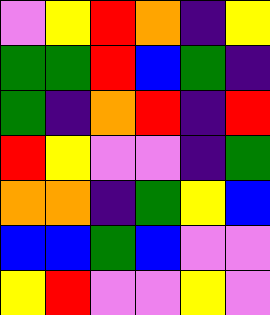[["violet", "yellow", "red", "orange", "indigo", "yellow"], ["green", "green", "red", "blue", "green", "indigo"], ["green", "indigo", "orange", "red", "indigo", "red"], ["red", "yellow", "violet", "violet", "indigo", "green"], ["orange", "orange", "indigo", "green", "yellow", "blue"], ["blue", "blue", "green", "blue", "violet", "violet"], ["yellow", "red", "violet", "violet", "yellow", "violet"]]